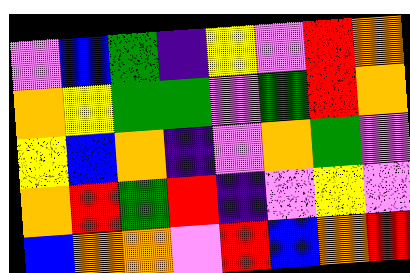[["violet", "blue", "green", "indigo", "yellow", "violet", "red", "orange"], ["orange", "yellow", "green", "green", "violet", "green", "red", "orange"], ["yellow", "blue", "orange", "indigo", "violet", "orange", "green", "violet"], ["orange", "red", "green", "red", "indigo", "violet", "yellow", "violet"], ["blue", "orange", "orange", "violet", "red", "blue", "orange", "red"]]